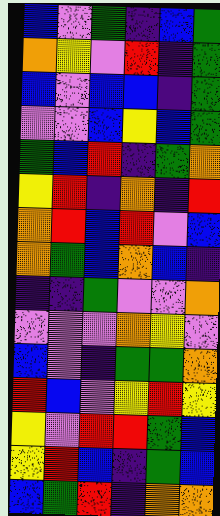[["blue", "violet", "green", "indigo", "blue", "green"], ["orange", "yellow", "violet", "red", "indigo", "green"], ["blue", "violet", "blue", "blue", "indigo", "green"], ["violet", "violet", "blue", "yellow", "blue", "green"], ["green", "blue", "red", "indigo", "green", "orange"], ["yellow", "red", "indigo", "orange", "indigo", "red"], ["orange", "red", "blue", "red", "violet", "blue"], ["orange", "green", "blue", "orange", "blue", "indigo"], ["indigo", "indigo", "green", "violet", "violet", "orange"], ["violet", "violet", "violet", "orange", "yellow", "violet"], ["blue", "violet", "indigo", "green", "green", "orange"], ["red", "blue", "violet", "yellow", "red", "yellow"], ["yellow", "violet", "red", "red", "green", "blue"], ["yellow", "red", "blue", "indigo", "green", "blue"], ["blue", "green", "red", "indigo", "orange", "orange"]]